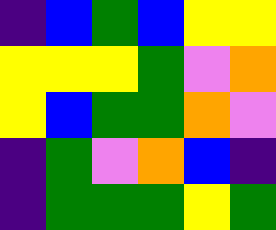[["indigo", "blue", "green", "blue", "yellow", "yellow"], ["yellow", "yellow", "yellow", "green", "violet", "orange"], ["yellow", "blue", "green", "green", "orange", "violet"], ["indigo", "green", "violet", "orange", "blue", "indigo"], ["indigo", "green", "green", "green", "yellow", "green"]]